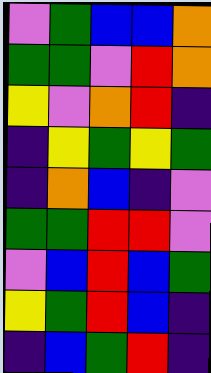[["violet", "green", "blue", "blue", "orange"], ["green", "green", "violet", "red", "orange"], ["yellow", "violet", "orange", "red", "indigo"], ["indigo", "yellow", "green", "yellow", "green"], ["indigo", "orange", "blue", "indigo", "violet"], ["green", "green", "red", "red", "violet"], ["violet", "blue", "red", "blue", "green"], ["yellow", "green", "red", "blue", "indigo"], ["indigo", "blue", "green", "red", "indigo"]]